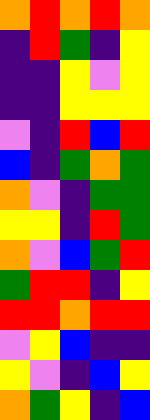[["orange", "red", "orange", "red", "orange"], ["indigo", "red", "green", "indigo", "yellow"], ["indigo", "indigo", "yellow", "violet", "yellow"], ["indigo", "indigo", "yellow", "yellow", "yellow"], ["violet", "indigo", "red", "blue", "red"], ["blue", "indigo", "green", "orange", "green"], ["orange", "violet", "indigo", "green", "green"], ["yellow", "yellow", "indigo", "red", "green"], ["orange", "violet", "blue", "green", "red"], ["green", "red", "red", "indigo", "yellow"], ["red", "red", "orange", "red", "red"], ["violet", "yellow", "blue", "indigo", "indigo"], ["yellow", "violet", "indigo", "blue", "yellow"], ["orange", "green", "yellow", "indigo", "blue"]]